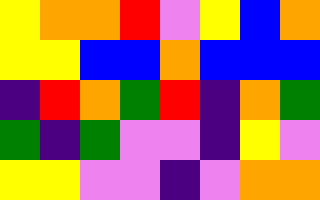[["yellow", "orange", "orange", "red", "violet", "yellow", "blue", "orange"], ["yellow", "yellow", "blue", "blue", "orange", "blue", "blue", "blue"], ["indigo", "red", "orange", "green", "red", "indigo", "orange", "green"], ["green", "indigo", "green", "violet", "violet", "indigo", "yellow", "violet"], ["yellow", "yellow", "violet", "violet", "indigo", "violet", "orange", "orange"]]